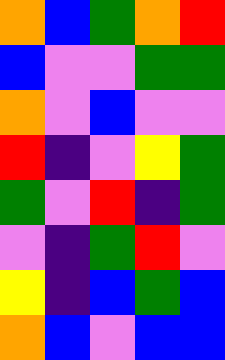[["orange", "blue", "green", "orange", "red"], ["blue", "violet", "violet", "green", "green"], ["orange", "violet", "blue", "violet", "violet"], ["red", "indigo", "violet", "yellow", "green"], ["green", "violet", "red", "indigo", "green"], ["violet", "indigo", "green", "red", "violet"], ["yellow", "indigo", "blue", "green", "blue"], ["orange", "blue", "violet", "blue", "blue"]]